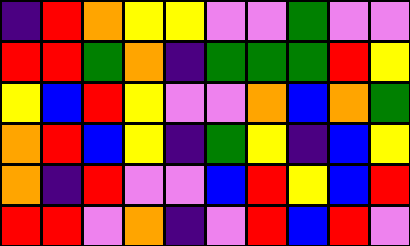[["indigo", "red", "orange", "yellow", "yellow", "violet", "violet", "green", "violet", "violet"], ["red", "red", "green", "orange", "indigo", "green", "green", "green", "red", "yellow"], ["yellow", "blue", "red", "yellow", "violet", "violet", "orange", "blue", "orange", "green"], ["orange", "red", "blue", "yellow", "indigo", "green", "yellow", "indigo", "blue", "yellow"], ["orange", "indigo", "red", "violet", "violet", "blue", "red", "yellow", "blue", "red"], ["red", "red", "violet", "orange", "indigo", "violet", "red", "blue", "red", "violet"]]